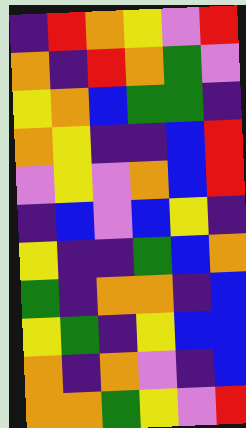[["indigo", "red", "orange", "yellow", "violet", "red"], ["orange", "indigo", "red", "orange", "green", "violet"], ["yellow", "orange", "blue", "green", "green", "indigo"], ["orange", "yellow", "indigo", "indigo", "blue", "red"], ["violet", "yellow", "violet", "orange", "blue", "red"], ["indigo", "blue", "violet", "blue", "yellow", "indigo"], ["yellow", "indigo", "indigo", "green", "blue", "orange"], ["green", "indigo", "orange", "orange", "indigo", "blue"], ["yellow", "green", "indigo", "yellow", "blue", "blue"], ["orange", "indigo", "orange", "violet", "indigo", "blue"], ["orange", "orange", "green", "yellow", "violet", "red"]]